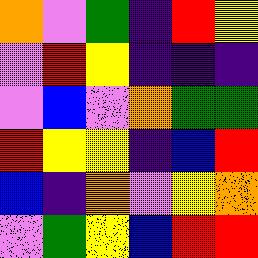[["orange", "violet", "green", "indigo", "red", "yellow"], ["violet", "red", "yellow", "indigo", "indigo", "indigo"], ["violet", "blue", "violet", "orange", "green", "green"], ["red", "yellow", "yellow", "indigo", "blue", "red"], ["blue", "indigo", "orange", "violet", "yellow", "orange"], ["violet", "green", "yellow", "blue", "red", "red"]]